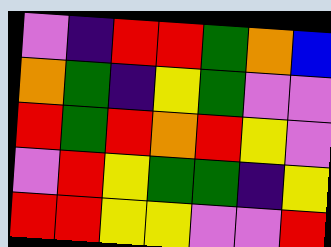[["violet", "indigo", "red", "red", "green", "orange", "blue"], ["orange", "green", "indigo", "yellow", "green", "violet", "violet"], ["red", "green", "red", "orange", "red", "yellow", "violet"], ["violet", "red", "yellow", "green", "green", "indigo", "yellow"], ["red", "red", "yellow", "yellow", "violet", "violet", "red"]]